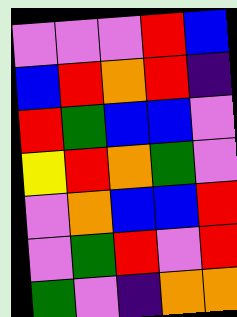[["violet", "violet", "violet", "red", "blue"], ["blue", "red", "orange", "red", "indigo"], ["red", "green", "blue", "blue", "violet"], ["yellow", "red", "orange", "green", "violet"], ["violet", "orange", "blue", "blue", "red"], ["violet", "green", "red", "violet", "red"], ["green", "violet", "indigo", "orange", "orange"]]